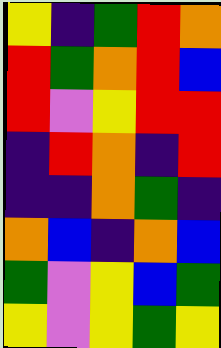[["yellow", "indigo", "green", "red", "orange"], ["red", "green", "orange", "red", "blue"], ["red", "violet", "yellow", "red", "red"], ["indigo", "red", "orange", "indigo", "red"], ["indigo", "indigo", "orange", "green", "indigo"], ["orange", "blue", "indigo", "orange", "blue"], ["green", "violet", "yellow", "blue", "green"], ["yellow", "violet", "yellow", "green", "yellow"]]